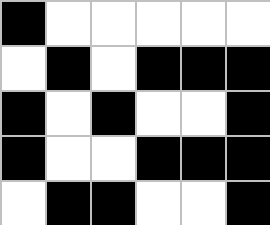[["black", "white", "white", "white", "white", "white"], ["white", "black", "white", "black", "black", "black"], ["black", "white", "black", "white", "white", "black"], ["black", "white", "white", "black", "black", "black"], ["white", "black", "black", "white", "white", "black"]]